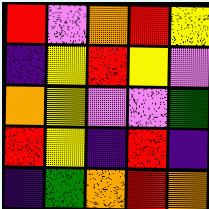[["red", "violet", "orange", "red", "yellow"], ["indigo", "yellow", "red", "yellow", "violet"], ["orange", "yellow", "violet", "violet", "green"], ["red", "yellow", "indigo", "red", "indigo"], ["indigo", "green", "orange", "red", "orange"]]